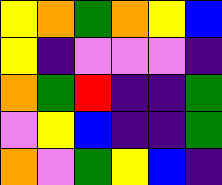[["yellow", "orange", "green", "orange", "yellow", "blue"], ["yellow", "indigo", "violet", "violet", "violet", "indigo"], ["orange", "green", "red", "indigo", "indigo", "green"], ["violet", "yellow", "blue", "indigo", "indigo", "green"], ["orange", "violet", "green", "yellow", "blue", "indigo"]]